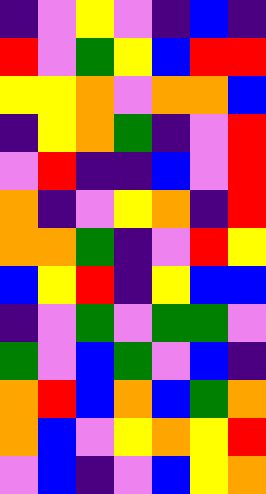[["indigo", "violet", "yellow", "violet", "indigo", "blue", "indigo"], ["red", "violet", "green", "yellow", "blue", "red", "red"], ["yellow", "yellow", "orange", "violet", "orange", "orange", "blue"], ["indigo", "yellow", "orange", "green", "indigo", "violet", "red"], ["violet", "red", "indigo", "indigo", "blue", "violet", "red"], ["orange", "indigo", "violet", "yellow", "orange", "indigo", "red"], ["orange", "orange", "green", "indigo", "violet", "red", "yellow"], ["blue", "yellow", "red", "indigo", "yellow", "blue", "blue"], ["indigo", "violet", "green", "violet", "green", "green", "violet"], ["green", "violet", "blue", "green", "violet", "blue", "indigo"], ["orange", "red", "blue", "orange", "blue", "green", "orange"], ["orange", "blue", "violet", "yellow", "orange", "yellow", "red"], ["violet", "blue", "indigo", "violet", "blue", "yellow", "orange"]]